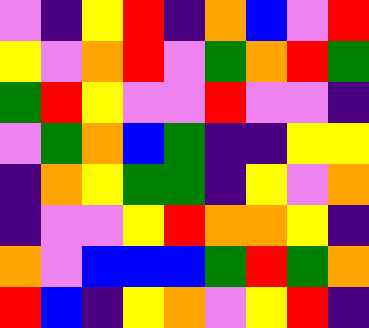[["violet", "indigo", "yellow", "red", "indigo", "orange", "blue", "violet", "red"], ["yellow", "violet", "orange", "red", "violet", "green", "orange", "red", "green"], ["green", "red", "yellow", "violet", "violet", "red", "violet", "violet", "indigo"], ["violet", "green", "orange", "blue", "green", "indigo", "indigo", "yellow", "yellow"], ["indigo", "orange", "yellow", "green", "green", "indigo", "yellow", "violet", "orange"], ["indigo", "violet", "violet", "yellow", "red", "orange", "orange", "yellow", "indigo"], ["orange", "violet", "blue", "blue", "blue", "green", "red", "green", "orange"], ["red", "blue", "indigo", "yellow", "orange", "violet", "yellow", "red", "indigo"]]